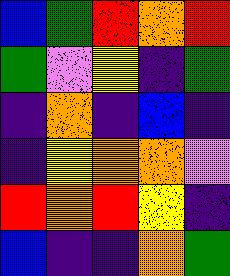[["blue", "green", "red", "orange", "red"], ["green", "violet", "yellow", "indigo", "green"], ["indigo", "orange", "indigo", "blue", "indigo"], ["indigo", "yellow", "orange", "orange", "violet"], ["red", "orange", "red", "yellow", "indigo"], ["blue", "indigo", "indigo", "orange", "green"]]